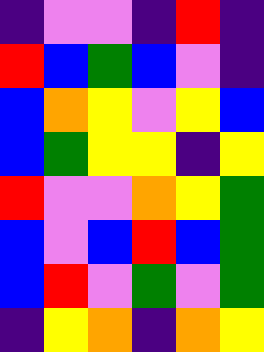[["indigo", "violet", "violet", "indigo", "red", "indigo"], ["red", "blue", "green", "blue", "violet", "indigo"], ["blue", "orange", "yellow", "violet", "yellow", "blue"], ["blue", "green", "yellow", "yellow", "indigo", "yellow"], ["red", "violet", "violet", "orange", "yellow", "green"], ["blue", "violet", "blue", "red", "blue", "green"], ["blue", "red", "violet", "green", "violet", "green"], ["indigo", "yellow", "orange", "indigo", "orange", "yellow"]]